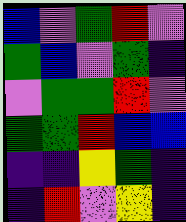[["blue", "violet", "green", "red", "violet"], ["green", "blue", "violet", "green", "indigo"], ["violet", "green", "green", "red", "violet"], ["green", "green", "red", "blue", "blue"], ["indigo", "indigo", "yellow", "green", "indigo"], ["indigo", "red", "violet", "yellow", "indigo"]]